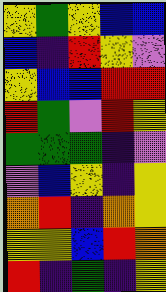[["yellow", "green", "yellow", "blue", "blue"], ["blue", "indigo", "red", "yellow", "violet"], ["yellow", "blue", "blue", "red", "red"], ["red", "green", "violet", "red", "yellow"], ["green", "green", "green", "indigo", "violet"], ["violet", "blue", "yellow", "indigo", "yellow"], ["orange", "red", "indigo", "orange", "yellow"], ["yellow", "yellow", "blue", "red", "orange"], ["red", "indigo", "green", "indigo", "yellow"]]